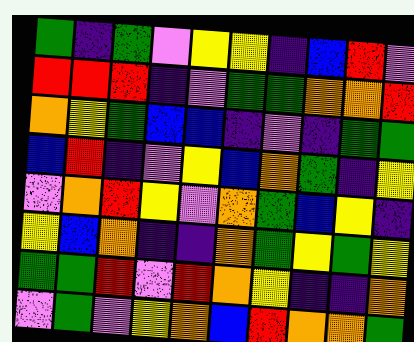[["green", "indigo", "green", "violet", "yellow", "yellow", "indigo", "blue", "red", "violet"], ["red", "red", "red", "indigo", "violet", "green", "green", "orange", "orange", "red"], ["orange", "yellow", "green", "blue", "blue", "indigo", "violet", "indigo", "green", "green"], ["blue", "red", "indigo", "violet", "yellow", "blue", "orange", "green", "indigo", "yellow"], ["violet", "orange", "red", "yellow", "violet", "orange", "green", "blue", "yellow", "indigo"], ["yellow", "blue", "orange", "indigo", "indigo", "orange", "green", "yellow", "green", "yellow"], ["green", "green", "red", "violet", "red", "orange", "yellow", "indigo", "indigo", "orange"], ["violet", "green", "violet", "yellow", "orange", "blue", "red", "orange", "orange", "green"]]